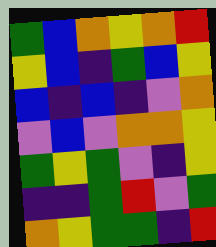[["green", "blue", "orange", "yellow", "orange", "red"], ["yellow", "blue", "indigo", "green", "blue", "yellow"], ["blue", "indigo", "blue", "indigo", "violet", "orange"], ["violet", "blue", "violet", "orange", "orange", "yellow"], ["green", "yellow", "green", "violet", "indigo", "yellow"], ["indigo", "indigo", "green", "red", "violet", "green"], ["orange", "yellow", "green", "green", "indigo", "red"]]